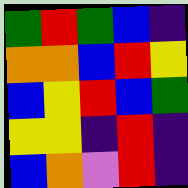[["green", "red", "green", "blue", "indigo"], ["orange", "orange", "blue", "red", "yellow"], ["blue", "yellow", "red", "blue", "green"], ["yellow", "yellow", "indigo", "red", "indigo"], ["blue", "orange", "violet", "red", "indigo"]]